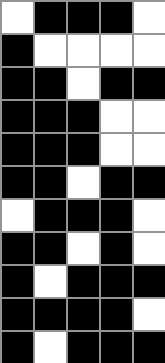[["white", "black", "black", "black", "white"], ["black", "white", "white", "white", "white"], ["black", "black", "white", "black", "black"], ["black", "black", "black", "white", "white"], ["black", "black", "black", "white", "white"], ["black", "black", "white", "black", "black"], ["white", "black", "black", "black", "white"], ["black", "black", "white", "black", "white"], ["black", "white", "black", "black", "black"], ["black", "black", "black", "black", "white"], ["black", "white", "black", "black", "black"]]